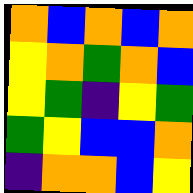[["orange", "blue", "orange", "blue", "orange"], ["yellow", "orange", "green", "orange", "blue"], ["yellow", "green", "indigo", "yellow", "green"], ["green", "yellow", "blue", "blue", "orange"], ["indigo", "orange", "orange", "blue", "yellow"]]